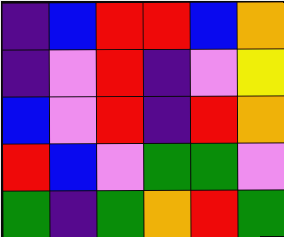[["indigo", "blue", "red", "red", "blue", "orange"], ["indigo", "violet", "red", "indigo", "violet", "yellow"], ["blue", "violet", "red", "indigo", "red", "orange"], ["red", "blue", "violet", "green", "green", "violet"], ["green", "indigo", "green", "orange", "red", "green"]]